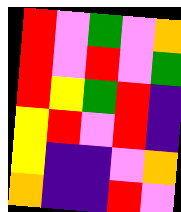[["red", "violet", "green", "violet", "orange"], ["red", "violet", "red", "violet", "green"], ["red", "yellow", "green", "red", "indigo"], ["yellow", "red", "violet", "red", "indigo"], ["yellow", "indigo", "indigo", "violet", "orange"], ["orange", "indigo", "indigo", "red", "violet"]]